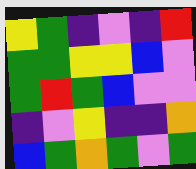[["yellow", "green", "indigo", "violet", "indigo", "red"], ["green", "green", "yellow", "yellow", "blue", "violet"], ["green", "red", "green", "blue", "violet", "violet"], ["indigo", "violet", "yellow", "indigo", "indigo", "orange"], ["blue", "green", "orange", "green", "violet", "green"]]